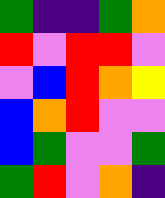[["green", "indigo", "indigo", "green", "orange"], ["red", "violet", "red", "red", "violet"], ["violet", "blue", "red", "orange", "yellow"], ["blue", "orange", "red", "violet", "violet"], ["blue", "green", "violet", "violet", "green"], ["green", "red", "violet", "orange", "indigo"]]